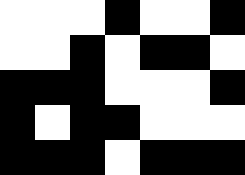[["white", "white", "white", "black", "white", "white", "black"], ["white", "white", "black", "white", "black", "black", "white"], ["black", "black", "black", "white", "white", "white", "black"], ["black", "white", "black", "black", "white", "white", "white"], ["black", "black", "black", "white", "black", "black", "black"]]